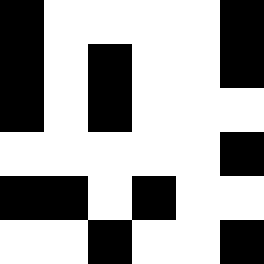[["black", "white", "white", "white", "white", "black"], ["black", "white", "black", "white", "white", "black"], ["black", "white", "black", "white", "white", "white"], ["white", "white", "white", "white", "white", "black"], ["black", "black", "white", "black", "white", "white"], ["white", "white", "black", "white", "white", "black"]]